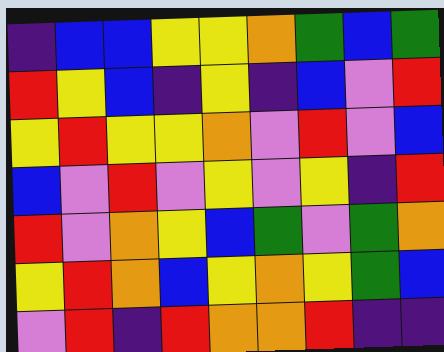[["indigo", "blue", "blue", "yellow", "yellow", "orange", "green", "blue", "green"], ["red", "yellow", "blue", "indigo", "yellow", "indigo", "blue", "violet", "red"], ["yellow", "red", "yellow", "yellow", "orange", "violet", "red", "violet", "blue"], ["blue", "violet", "red", "violet", "yellow", "violet", "yellow", "indigo", "red"], ["red", "violet", "orange", "yellow", "blue", "green", "violet", "green", "orange"], ["yellow", "red", "orange", "blue", "yellow", "orange", "yellow", "green", "blue"], ["violet", "red", "indigo", "red", "orange", "orange", "red", "indigo", "indigo"]]